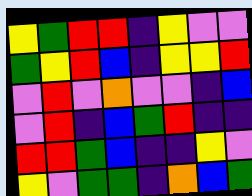[["yellow", "green", "red", "red", "indigo", "yellow", "violet", "violet"], ["green", "yellow", "red", "blue", "indigo", "yellow", "yellow", "red"], ["violet", "red", "violet", "orange", "violet", "violet", "indigo", "blue"], ["violet", "red", "indigo", "blue", "green", "red", "indigo", "indigo"], ["red", "red", "green", "blue", "indigo", "indigo", "yellow", "violet"], ["yellow", "violet", "green", "green", "indigo", "orange", "blue", "green"]]